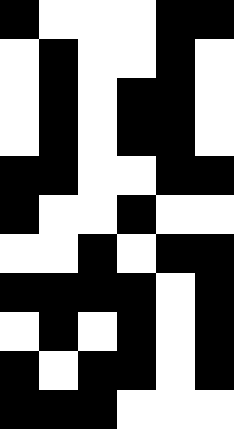[["black", "white", "white", "white", "black", "black"], ["white", "black", "white", "white", "black", "white"], ["white", "black", "white", "black", "black", "white"], ["white", "black", "white", "black", "black", "white"], ["black", "black", "white", "white", "black", "black"], ["black", "white", "white", "black", "white", "white"], ["white", "white", "black", "white", "black", "black"], ["black", "black", "black", "black", "white", "black"], ["white", "black", "white", "black", "white", "black"], ["black", "white", "black", "black", "white", "black"], ["black", "black", "black", "white", "white", "white"]]